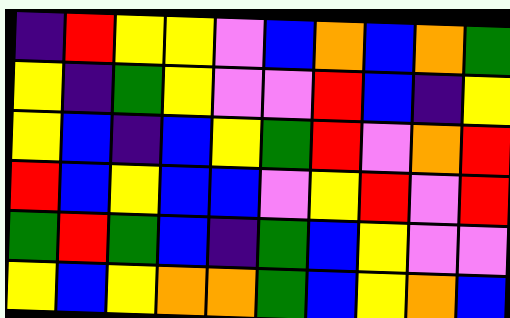[["indigo", "red", "yellow", "yellow", "violet", "blue", "orange", "blue", "orange", "green"], ["yellow", "indigo", "green", "yellow", "violet", "violet", "red", "blue", "indigo", "yellow"], ["yellow", "blue", "indigo", "blue", "yellow", "green", "red", "violet", "orange", "red"], ["red", "blue", "yellow", "blue", "blue", "violet", "yellow", "red", "violet", "red"], ["green", "red", "green", "blue", "indigo", "green", "blue", "yellow", "violet", "violet"], ["yellow", "blue", "yellow", "orange", "orange", "green", "blue", "yellow", "orange", "blue"]]